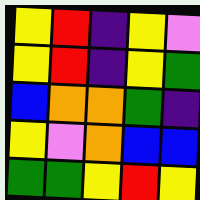[["yellow", "red", "indigo", "yellow", "violet"], ["yellow", "red", "indigo", "yellow", "green"], ["blue", "orange", "orange", "green", "indigo"], ["yellow", "violet", "orange", "blue", "blue"], ["green", "green", "yellow", "red", "yellow"]]